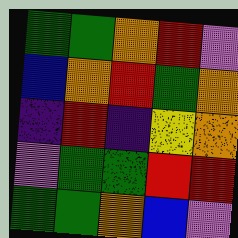[["green", "green", "orange", "red", "violet"], ["blue", "orange", "red", "green", "orange"], ["indigo", "red", "indigo", "yellow", "orange"], ["violet", "green", "green", "red", "red"], ["green", "green", "orange", "blue", "violet"]]